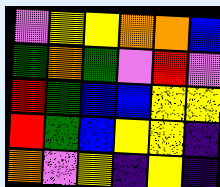[["violet", "yellow", "yellow", "orange", "orange", "blue"], ["green", "orange", "green", "violet", "red", "violet"], ["red", "green", "blue", "blue", "yellow", "yellow"], ["red", "green", "blue", "yellow", "yellow", "indigo"], ["orange", "violet", "yellow", "indigo", "yellow", "indigo"]]